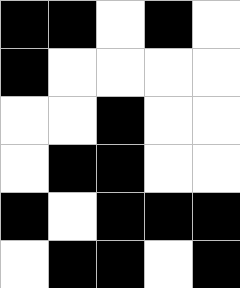[["black", "black", "white", "black", "white"], ["black", "white", "white", "white", "white"], ["white", "white", "black", "white", "white"], ["white", "black", "black", "white", "white"], ["black", "white", "black", "black", "black"], ["white", "black", "black", "white", "black"]]